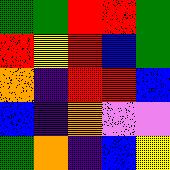[["green", "green", "red", "red", "green"], ["red", "yellow", "red", "blue", "green"], ["orange", "indigo", "red", "red", "blue"], ["blue", "indigo", "orange", "violet", "violet"], ["green", "orange", "indigo", "blue", "yellow"]]